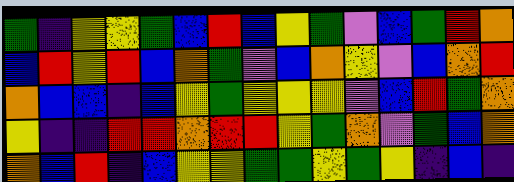[["green", "indigo", "yellow", "yellow", "green", "blue", "red", "blue", "yellow", "green", "violet", "blue", "green", "red", "orange"], ["blue", "red", "yellow", "red", "blue", "orange", "green", "violet", "blue", "orange", "yellow", "violet", "blue", "orange", "red"], ["orange", "blue", "blue", "indigo", "blue", "yellow", "green", "yellow", "yellow", "yellow", "violet", "blue", "red", "green", "orange"], ["yellow", "indigo", "indigo", "red", "red", "orange", "red", "red", "yellow", "green", "orange", "violet", "green", "blue", "orange"], ["orange", "blue", "red", "indigo", "blue", "yellow", "yellow", "green", "green", "yellow", "green", "yellow", "indigo", "blue", "indigo"]]